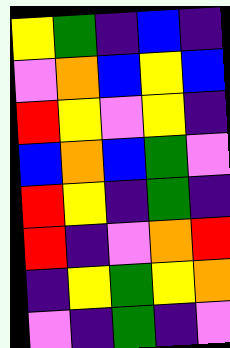[["yellow", "green", "indigo", "blue", "indigo"], ["violet", "orange", "blue", "yellow", "blue"], ["red", "yellow", "violet", "yellow", "indigo"], ["blue", "orange", "blue", "green", "violet"], ["red", "yellow", "indigo", "green", "indigo"], ["red", "indigo", "violet", "orange", "red"], ["indigo", "yellow", "green", "yellow", "orange"], ["violet", "indigo", "green", "indigo", "violet"]]